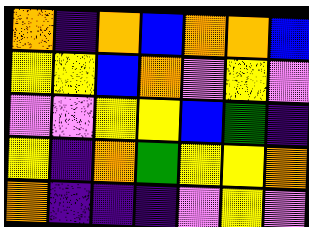[["orange", "indigo", "orange", "blue", "orange", "orange", "blue"], ["yellow", "yellow", "blue", "orange", "violet", "yellow", "violet"], ["violet", "violet", "yellow", "yellow", "blue", "green", "indigo"], ["yellow", "indigo", "orange", "green", "yellow", "yellow", "orange"], ["orange", "indigo", "indigo", "indigo", "violet", "yellow", "violet"]]